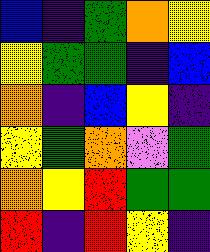[["blue", "indigo", "green", "orange", "yellow"], ["yellow", "green", "green", "indigo", "blue"], ["orange", "indigo", "blue", "yellow", "indigo"], ["yellow", "green", "orange", "violet", "green"], ["orange", "yellow", "red", "green", "green"], ["red", "indigo", "red", "yellow", "indigo"]]